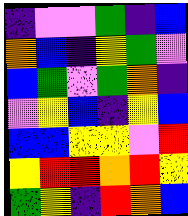[["indigo", "violet", "violet", "green", "indigo", "blue"], ["orange", "blue", "indigo", "yellow", "green", "violet"], ["blue", "green", "violet", "green", "orange", "indigo"], ["violet", "yellow", "blue", "indigo", "yellow", "blue"], ["blue", "blue", "yellow", "yellow", "violet", "red"], ["yellow", "red", "red", "orange", "red", "yellow"], ["green", "yellow", "indigo", "red", "orange", "blue"]]